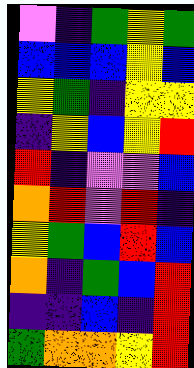[["violet", "indigo", "green", "yellow", "green"], ["blue", "blue", "blue", "yellow", "blue"], ["yellow", "green", "indigo", "yellow", "yellow"], ["indigo", "yellow", "blue", "yellow", "red"], ["red", "indigo", "violet", "violet", "blue"], ["orange", "red", "violet", "red", "indigo"], ["yellow", "green", "blue", "red", "blue"], ["orange", "indigo", "green", "blue", "red"], ["indigo", "indigo", "blue", "indigo", "red"], ["green", "orange", "orange", "yellow", "red"]]